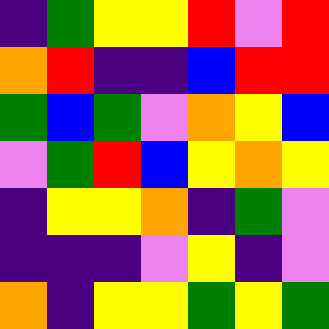[["indigo", "green", "yellow", "yellow", "red", "violet", "red"], ["orange", "red", "indigo", "indigo", "blue", "red", "red"], ["green", "blue", "green", "violet", "orange", "yellow", "blue"], ["violet", "green", "red", "blue", "yellow", "orange", "yellow"], ["indigo", "yellow", "yellow", "orange", "indigo", "green", "violet"], ["indigo", "indigo", "indigo", "violet", "yellow", "indigo", "violet"], ["orange", "indigo", "yellow", "yellow", "green", "yellow", "green"]]